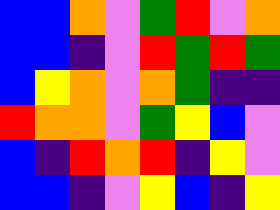[["blue", "blue", "orange", "violet", "green", "red", "violet", "orange"], ["blue", "blue", "indigo", "violet", "red", "green", "red", "green"], ["blue", "yellow", "orange", "violet", "orange", "green", "indigo", "indigo"], ["red", "orange", "orange", "violet", "green", "yellow", "blue", "violet"], ["blue", "indigo", "red", "orange", "red", "indigo", "yellow", "violet"], ["blue", "blue", "indigo", "violet", "yellow", "blue", "indigo", "yellow"]]